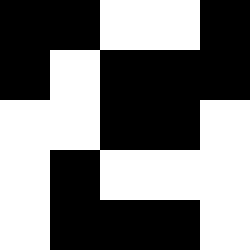[["black", "black", "white", "white", "black"], ["black", "white", "black", "black", "black"], ["white", "white", "black", "black", "white"], ["white", "black", "white", "white", "white"], ["white", "black", "black", "black", "white"]]